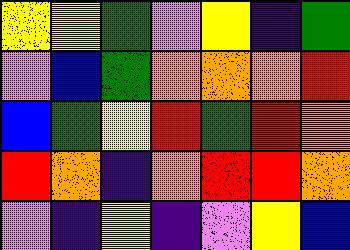[["yellow", "yellow", "green", "violet", "yellow", "indigo", "green"], ["violet", "blue", "green", "orange", "orange", "orange", "red"], ["blue", "green", "yellow", "red", "green", "red", "orange"], ["red", "orange", "indigo", "orange", "red", "red", "orange"], ["violet", "indigo", "yellow", "indigo", "violet", "yellow", "blue"]]